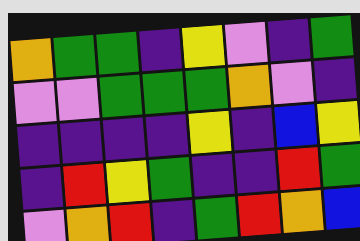[["orange", "green", "green", "indigo", "yellow", "violet", "indigo", "green"], ["violet", "violet", "green", "green", "green", "orange", "violet", "indigo"], ["indigo", "indigo", "indigo", "indigo", "yellow", "indigo", "blue", "yellow"], ["indigo", "red", "yellow", "green", "indigo", "indigo", "red", "green"], ["violet", "orange", "red", "indigo", "green", "red", "orange", "blue"]]